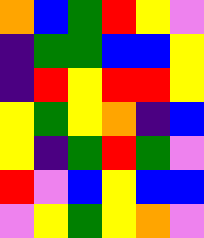[["orange", "blue", "green", "red", "yellow", "violet"], ["indigo", "green", "green", "blue", "blue", "yellow"], ["indigo", "red", "yellow", "red", "red", "yellow"], ["yellow", "green", "yellow", "orange", "indigo", "blue"], ["yellow", "indigo", "green", "red", "green", "violet"], ["red", "violet", "blue", "yellow", "blue", "blue"], ["violet", "yellow", "green", "yellow", "orange", "violet"]]